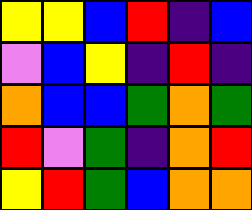[["yellow", "yellow", "blue", "red", "indigo", "blue"], ["violet", "blue", "yellow", "indigo", "red", "indigo"], ["orange", "blue", "blue", "green", "orange", "green"], ["red", "violet", "green", "indigo", "orange", "red"], ["yellow", "red", "green", "blue", "orange", "orange"]]